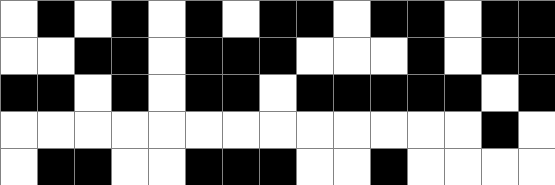[["white", "black", "white", "black", "white", "black", "white", "black", "black", "white", "black", "black", "white", "black", "black"], ["white", "white", "black", "black", "white", "black", "black", "black", "white", "white", "white", "black", "white", "black", "black"], ["black", "black", "white", "black", "white", "black", "black", "white", "black", "black", "black", "black", "black", "white", "black"], ["white", "white", "white", "white", "white", "white", "white", "white", "white", "white", "white", "white", "white", "black", "white"], ["white", "black", "black", "white", "white", "black", "black", "black", "white", "white", "black", "white", "white", "white", "white"]]